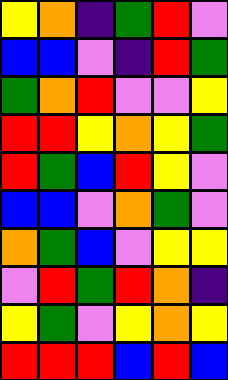[["yellow", "orange", "indigo", "green", "red", "violet"], ["blue", "blue", "violet", "indigo", "red", "green"], ["green", "orange", "red", "violet", "violet", "yellow"], ["red", "red", "yellow", "orange", "yellow", "green"], ["red", "green", "blue", "red", "yellow", "violet"], ["blue", "blue", "violet", "orange", "green", "violet"], ["orange", "green", "blue", "violet", "yellow", "yellow"], ["violet", "red", "green", "red", "orange", "indigo"], ["yellow", "green", "violet", "yellow", "orange", "yellow"], ["red", "red", "red", "blue", "red", "blue"]]